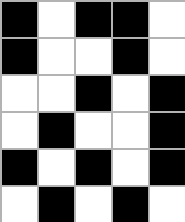[["black", "white", "black", "black", "white"], ["black", "white", "white", "black", "white"], ["white", "white", "black", "white", "black"], ["white", "black", "white", "white", "black"], ["black", "white", "black", "white", "black"], ["white", "black", "white", "black", "white"]]